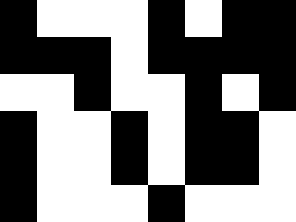[["black", "white", "white", "white", "black", "white", "black", "black"], ["black", "black", "black", "white", "black", "black", "black", "black"], ["white", "white", "black", "white", "white", "black", "white", "black"], ["black", "white", "white", "black", "white", "black", "black", "white"], ["black", "white", "white", "black", "white", "black", "black", "white"], ["black", "white", "white", "white", "black", "white", "white", "white"]]